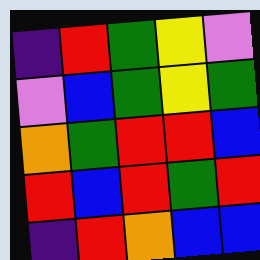[["indigo", "red", "green", "yellow", "violet"], ["violet", "blue", "green", "yellow", "green"], ["orange", "green", "red", "red", "blue"], ["red", "blue", "red", "green", "red"], ["indigo", "red", "orange", "blue", "blue"]]